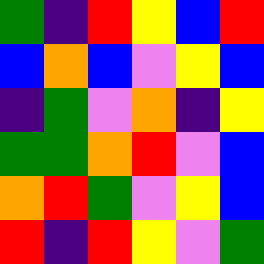[["green", "indigo", "red", "yellow", "blue", "red"], ["blue", "orange", "blue", "violet", "yellow", "blue"], ["indigo", "green", "violet", "orange", "indigo", "yellow"], ["green", "green", "orange", "red", "violet", "blue"], ["orange", "red", "green", "violet", "yellow", "blue"], ["red", "indigo", "red", "yellow", "violet", "green"]]